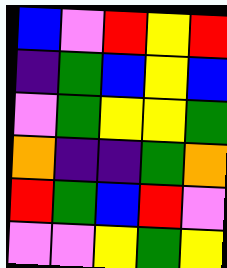[["blue", "violet", "red", "yellow", "red"], ["indigo", "green", "blue", "yellow", "blue"], ["violet", "green", "yellow", "yellow", "green"], ["orange", "indigo", "indigo", "green", "orange"], ["red", "green", "blue", "red", "violet"], ["violet", "violet", "yellow", "green", "yellow"]]